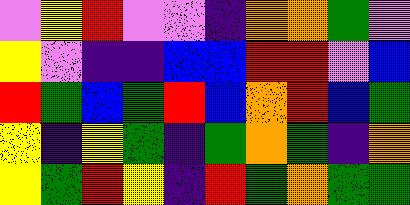[["violet", "yellow", "red", "violet", "violet", "indigo", "orange", "orange", "green", "violet"], ["yellow", "violet", "indigo", "indigo", "blue", "blue", "red", "red", "violet", "blue"], ["red", "green", "blue", "green", "red", "blue", "orange", "red", "blue", "green"], ["yellow", "indigo", "yellow", "green", "indigo", "green", "orange", "green", "indigo", "orange"], ["yellow", "green", "red", "yellow", "indigo", "red", "green", "orange", "green", "green"]]